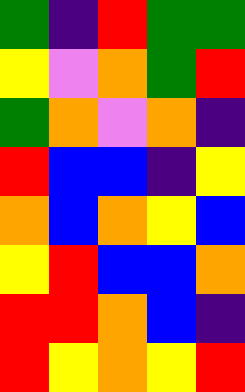[["green", "indigo", "red", "green", "green"], ["yellow", "violet", "orange", "green", "red"], ["green", "orange", "violet", "orange", "indigo"], ["red", "blue", "blue", "indigo", "yellow"], ["orange", "blue", "orange", "yellow", "blue"], ["yellow", "red", "blue", "blue", "orange"], ["red", "red", "orange", "blue", "indigo"], ["red", "yellow", "orange", "yellow", "red"]]